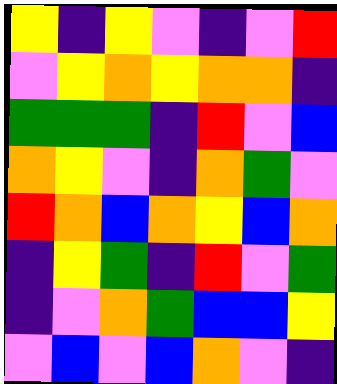[["yellow", "indigo", "yellow", "violet", "indigo", "violet", "red"], ["violet", "yellow", "orange", "yellow", "orange", "orange", "indigo"], ["green", "green", "green", "indigo", "red", "violet", "blue"], ["orange", "yellow", "violet", "indigo", "orange", "green", "violet"], ["red", "orange", "blue", "orange", "yellow", "blue", "orange"], ["indigo", "yellow", "green", "indigo", "red", "violet", "green"], ["indigo", "violet", "orange", "green", "blue", "blue", "yellow"], ["violet", "blue", "violet", "blue", "orange", "violet", "indigo"]]